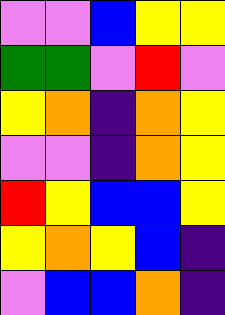[["violet", "violet", "blue", "yellow", "yellow"], ["green", "green", "violet", "red", "violet"], ["yellow", "orange", "indigo", "orange", "yellow"], ["violet", "violet", "indigo", "orange", "yellow"], ["red", "yellow", "blue", "blue", "yellow"], ["yellow", "orange", "yellow", "blue", "indigo"], ["violet", "blue", "blue", "orange", "indigo"]]